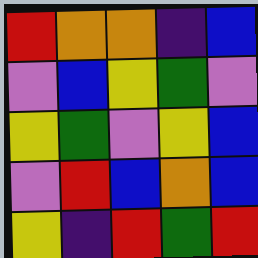[["red", "orange", "orange", "indigo", "blue"], ["violet", "blue", "yellow", "green", "violet"], ["yellow", "green", "violet", "yellow", "blue"], ["violet", "red", "blue", "orange", "blue"], ["yellow", "indigo", "red", "green", "red"]]